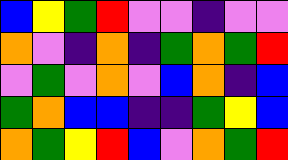[["blue", "yellow", "green", "red", "violet", "violet", "indigo", "violet", "violet"], ["orange", "violet", "indigo", "orange", "indigo", "green", "orange", "green", "red"], ["violet", "green", "violet", "orange", "violet", "blue", "orange", "indigo", "blue"], ["green", "orange", "blue", "blue", "indigo", "indigo", "green", "yellow", "blue"], ["orange", "green", "yellow", "red", "blue", "violet", "orange", "green", "red"]]